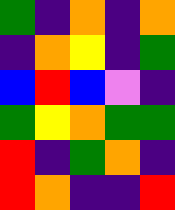[["green", "indigo", "orange", "indigo", "orange"], ["indigo", "orange", "yellow", "indigo", "green"], ["blue", "red", "blue", "violet", "indigo"], ["green", "yellow", "orange", "green", "green"], ["red", "indigo", "green", "orange", "indigo"], ["red", "orange", "indigo", "indigo", "red"]]